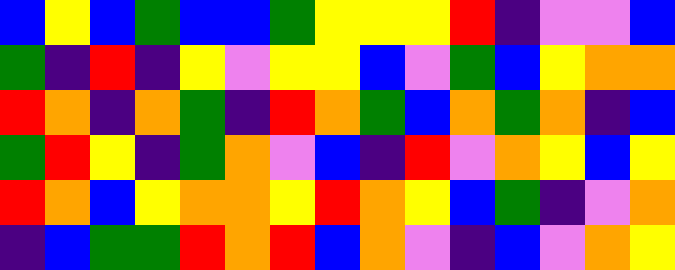[["blue", "yellow", "blue", "green", "blue", "blue", "green", "yellow", "yellow", "yellow", "red", "indigo", "violet", "violet", "blue"], ["green", "indigo", "red", "indigo", "yellow", "violet", "yellow", "yellow", "blue", "violet", "green", "blue", "yellow", "orange", "orange"], ["red", "orange", "indigo", "orange", "green", "indigo", "red", "orange", "green", "blue", "orange", "green", "orange", "indigo", "blue"], ["green", "red", "yellow", "indigo", "green", "orange", "violet", "blue", "indigo", "red", "violet", "orange", "yellow", "blue", "yellow"], ["red", "orange", "blue", "yellow", "orange", "orange", "yellow", "red", "orange", "yellow", "blue", "green", "indigo", "violet", "orange"], ["indigo", "blue", "green", "green", "red", "orange", "red", "blue", "orange", "violet", "indigo", "blue", "violet", "orange", "yellow"]]